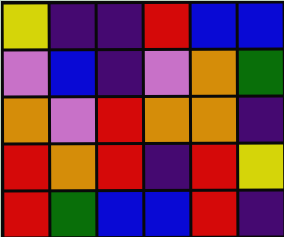[["yellow", "indigo", "indigo", "red", "blue", "blue"], ["violet", "blue", "indigo", "violet", "orange", "green"], ["orange", "violet", "red", "orange", "orange", "indigo"], ["red", "orange", "red", "indigo", "red", "yellow"], ["red", "green", "blue", "blue", "red", "indigo"]]